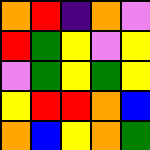[["orange", "red", "indigo", "orange", "violet"], ["red", "green", "yellow", "violet", "yellow"], ["violet", "green", "yellow", "green", "yellow"], ["yellow", "red", "red", "orange", "blue"], ["orange", "blue", "yellow", "orange", "green"]]